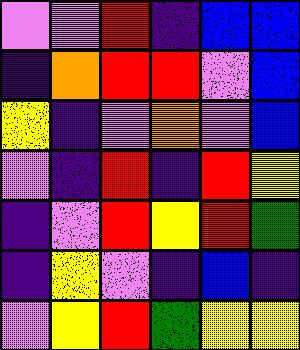[["violet", "violet", "red", "indigo", "blue", "blue"], ["indigo", "orange", "red", "red", "violet", "blue"], ["yellow", "indigo", "violet", "orange", "violet", "blue"], ["violet", "indigo", "red", "indigo", "red", "yellow"], ["indigo", "violet", "red", "yellow", "red", "green"], ["indigo", "yellow", "violet", "indigo", "blue", "indigo"], ["violet", "yellow", "red", "green", "yellow", "yellow"]]